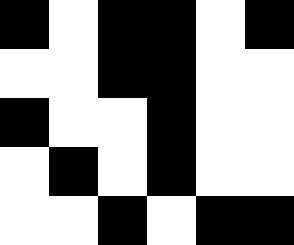[["black", "white", "black", "black", "white", "black"], ["white", "white", "black", "black", "white", "white"], ["black", "white", "white", "black", "white", "white"], ["white", "black", "white", "black", "white", "white"], ["white", "white", "black", "white", "black", "black"]]